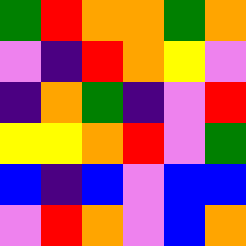[["green", "red", "orange", "orange", "green", "orange"], ["violet", "indigo", "red", "orange", "yellow", "violet"], ["indigo", "orange", "green", "indigo", "violet", "red"], ["yellow", "yellow", "orange", "red", "violet", "green"], ["blue", "indigo", "blue", "violet", "blue", "blue"], ["violet", "red", "orange", "violet", "blue", "orange"]]